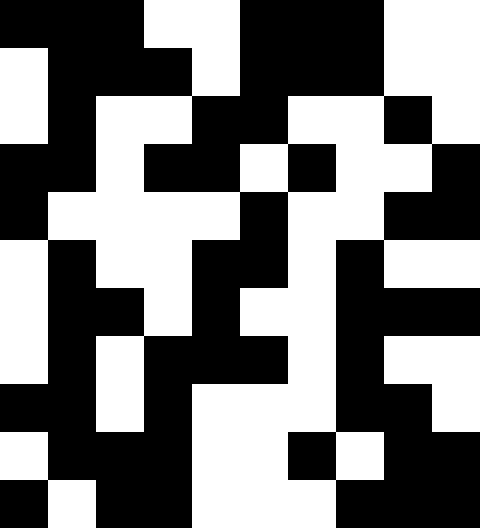[["black", "black", "black", "white", "white", "black", "black", "black", "white", "white"], ["white", "black", "black", "black", "white", "black", "black", "black", "white", "white"], ["white", "black", "white", "white", "black", "black", "white", "white", "black", "white"], ["black", "black", "white", "black", "black", "white", "black", "white", "white", "black"], ["black", "white", "white", "white", "white", "black", "white", "white", "black", "black"], ["white", "black", "white", "white", "black", "black", "white", "black", "white", "white"], ["white", "black", "black", "white", "black", "white", "white", "black", "black", "black"], ["white", "black", "white", "black", "black", "black", "white", "black", "white", "white"], ["black", "black", "white", "black", "white", "white", "white", "black", "black", "white"], ["white", "black", "black", "black", "white", "white", "black", "white", "black", "black"], ["black", "white", "black", "black", "white", "white", "white", "black", "black", "black"]]